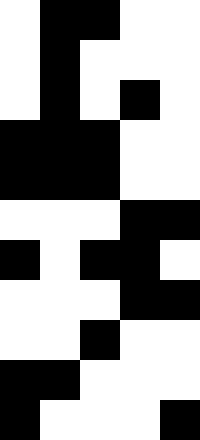[["white", "black", "black", "white", "white"], ["white", "black", "white", "white", "white"], ["white", "black", "white", "black", "white"], ["black", "black", "black", "white", "white"], ["black", "black", "black", "white", "white"], ["white", "white", "white", "black", "black"], ["black", "white", "black", "black", "white"], ["white", "white", "white", "black", "black"], ["white", "white", "black", "white", "white"], ["black", "black", "white", "white", "white"], ["black", "white", "white", "white", "black"]]